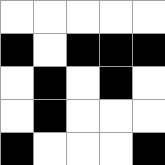[["white", "white", "white", "white", "white"], ["black", "white", "black", "black", "black"], ["white", "black", "white", "black", "white"], ["white", "black", "white", "white", "white"], ["black", "white", "white", "white", "black"]]